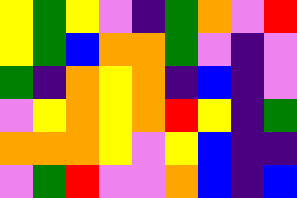[["yellow", "green", "yellow", "violet", "indigo", "green", "orange", "violet", "red"], ["yellow", "green", "blue", "orange", "orange", "green", "violet", "indigo", "violet"], ["green", "indigo", "orange", "yellow", "orange", "indigo", "blue", "indigo", "violet"], ["violet", "yellow", "orange", "yellow", "orange", "red", "yellow", "indigo", "green"], ["orange", "orange", "orange", "yellow", "violet", "yellow", "blue", "indigo", "indigo"], ["violet", "green", "red", "violet", "violet", "orange", "blue", "indigo", "blue"]]